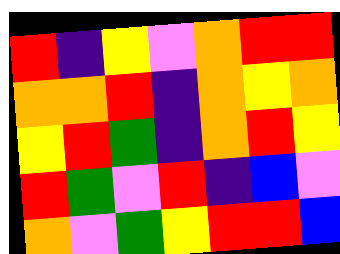[["red", "indigo", "yellow", "violet", "orange", "red", "red"], ["orange", "orange", "red", "indigo", "orange", "yellow", "orange"], ["yellow", "red", "green", "indigo", "orange", "red", "yellow"], ["red", "green", "violet", "red", "indigo", "blue", "violet"], ["orange", "violet", "green", "yellow", "red", "red", "blue"]]